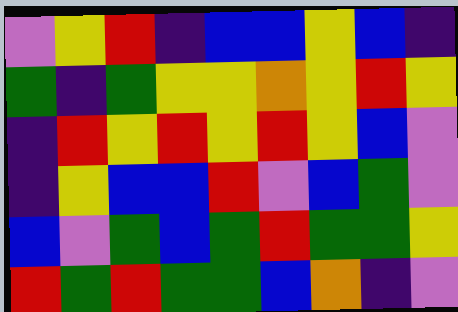[["violet", "yellow", "red", "indigo", "blue", "blue", "yellow", "blue", "indigo"], ["green", "indigo", "green", "yellow", "yellow", "orange", "yellow", "red", "yellow"], ["indigo", "red", "yellow", "red", "yellow", "red", "yellow", "blue", "violet"], ["indigo", "yellow", "blue", "blue", "red", "violet", "blue", "green", "violet"], ["blue", "violet", "green", "blue", "green", "red", "green", "green", "yellow"], ["red", "green", "red", "green", "green", "blue", "orange", "indigo", "violet"]]